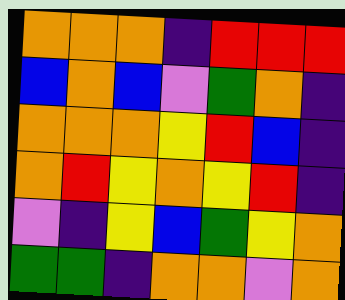[["orange", "orange", "orange", "indigo", "red", "red", "red"], ["blue", "orange", "blue", "violet", "green", "orange", "indigo"], ["orange", "orange", "orange", "yellow", "red", "blue", "indigo"], ["orange", "red", "yellow", "orange", "yellow", "red", "indigo"], ["violet", "indigo", "yellow", "blue", "green", "yellow", "orange"], ["green", "green", "indigo", "orange", "orange", "violet", "orange"]]